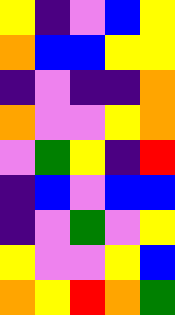[["yellow", "indigo", "violet", "blue", "yellow"], ["orange", "blue", "blue", "yellow", "yellow"], ["indigo", "violet", "indigo", "indigo", "orange"], ["orange", "violet", "violet", "yellow", "orange"], ["violet", "green", "yellow", "indigo", "red"], ["indigo", "blue", "violet", "blue", "blue"], ["indigo", "violet", "green", "violet", "yellow"], ["yellow", "violet", "violet", "yellow", "blue"], ["orange", "yellow", "red", "orange", "green"]]